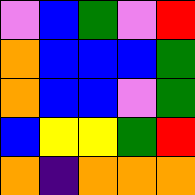[["violet", "blue", "green", "violet", "red"], ["orange", "blue", "blue", "blue", "green"], ["orange", "blue", "blue", "violet", "green"], ["blue", "yellow", "yellow", "green", "red"], ["orange", "indigo", "orange", "orange", "orange"]]